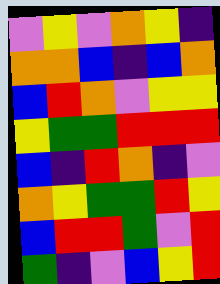[["violet", "yellow", "violet", "orange", "yellow", "indigo"], ["orange", "orange", "blue", "indigo", "blue", "orange"], ["blue", "red", "orange", "violet", "yellow", "yellow"], ["yellow", "green", "green", "red", "red", "red"], ["blue", "indigo", "red", "orange", "indigo", "violet"], ["orange", "yellow", "green", "green", "red", "yellow"], ["blue", "red", "red", "green", "violet", "red"], ["green", "indigo", "violet", "blue", "yellow", "red"]]